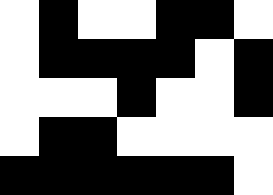[["white", "black", "white", "white", "black", "black", "white"], ["white", "black", "black", "black", "black", "white", "black"], ["white", "white", "white", "black", "white", "white", "black"], ["white", "black", "black", "white", "white", "white", "white"], ["black", "black", "black", "black", "black", "black", "white"]]